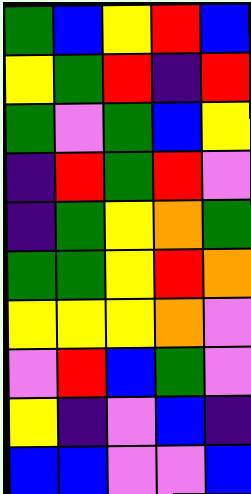[["green", "blue", "yellow", "red", "blue"], ["yellow", "green", "red", "indigo", "red"], ["green", "violet", "green", "blue", "yellow"], ["indigo", "red", "green", "red", "violet"], ["indigo", "green", "yellow", "orange", "green"], ["green", "green", "yellow", "red", "orange"], ["yellow", "yellow", "yellow", "orange", "violet"], ["violet", "red", "blue", "green", "violet"], ["yellow", "indigo", "violet", "blue", "indigo"], ["blue", "blue", "violet", "violet", "blue"]]